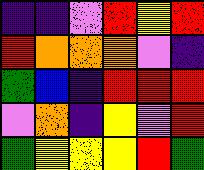[["indigo", "indigo", "violet", "red", "yellow", "red"], ["red", "orange", "orange", "orange", "violet", "indigo"], ["green", "blue", "indigo", "red", "red", "red"], ["violet", "orange", "indigo", "yellow", "violet", "red"], ["green", "yellow", "yellow", "yellow", "red", "green"]]